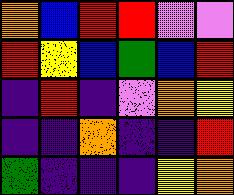[["orange", "blue", "red", "red", "violet", "violet"], ["red", "yellow", "blue", "green", "blue", "red"], ["indigo", "red", "indigo", "violet", "orange", "yellow"], ["indigo", "indigo", "orange", "indigo", "indigo", "red"], ["green", "indigo", "indigo", "indigo", "yellow", "orange"]]